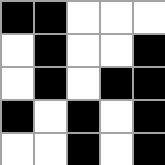[["black", "black", "white", "white", "white"], ["white", "black", "white", "white", "black"], ["white", "black", "white", "black", "black"], ["black", "white", "black", "white", "black"], ["white", "white", "black", "white", "black"]]